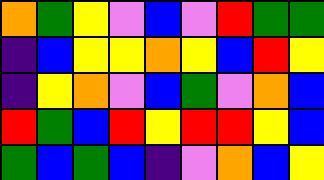[["orange", "green", "yellow", "violet", "blue", "violet", "red", "green", "green"], ["indigo", "blue", "yellow", "yellow", "orange", "yellow", "blue", "red", "yellow"], ["indigo", "yellow", "orange", "violet", "blue", "green", "violet", "orange", "blue"], ["red", "green", "blue", "red", "yellow", "red", "red", "yellow", "blue"], ["green", "blue", "green", "blue", "indigo", "violet", "orange", "blue", "yellow"]]